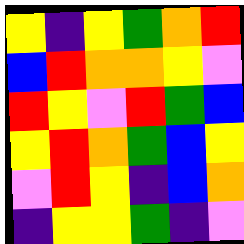[["yellow", "indigo", "yellow", "green", "orange", "red"], ["blue", "red", "orange", "orange", "yellow", "violet"], ["red", "yellow", "violet", "red", "green", "blue"], ["yellow", "red", "orange", "green", "blue", "yellow"], ["violet", "red", "yellow", "indigo", "blue", "orange"], ["indigo", "yellow", "yellow", "green", "indigo", "violet"]]